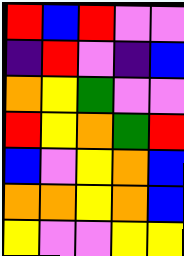[["red", "blue", "red", "violet", "violet"], ["indigo", "red", "violet", "indigo", "blue"], ["orange", "yellow", "green", "violet", "violet"], ["red", "yellow", "orange", "green", "red"], ["blue", "violet", "yellow", "orange", "blue"], ["orange", "orange", "yellow", "orange", "blue"], ["yellow", "violet", "violet", "yellow", "yellow"]]